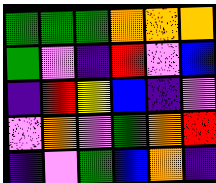[["green", "green", "green", "orange", "orange", "orange"], ["green", "violet", "indigo", "red", "violet", "blue"], ["indigo", "red", "yellow", "blue", "indigo", "violet"], ["violet", "orange", "violet", "green", "orange", "red"], ["indigo", "violet", "green", "blue", "orange", "indigo"]]